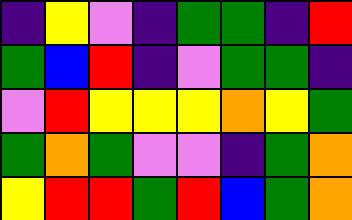[["indigo", "yellow", "violet", "indigo", "green", "green", "indigo", "red"], ["green", "blue", "red", "indigo", "violet", "green", "green", "indigo"], ["violet", "red", "yellow", "yellow", "yellow", "orange", "yellow", "green"], ["green", "orange", "green", "violet", "violet", "indigo", "green", "orange"], ["yellow", "red", "red", "green", "red", "blue", "green", "orange"]]